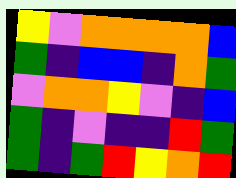[["yellow", "violet", "orange", "orange", "orange", "orange", "blue"], ["green", "indigo", "blue", "blue", "indigo", "orange", "green"], ["violet", "orange", "orange", "yellow", "violet", "indigo", "blue"], ["green", "indigo", "violet", "indigo", "indigo", "red", "green"], ["green", "indigo", "green", "red", "yellow", "orange", "red"]]